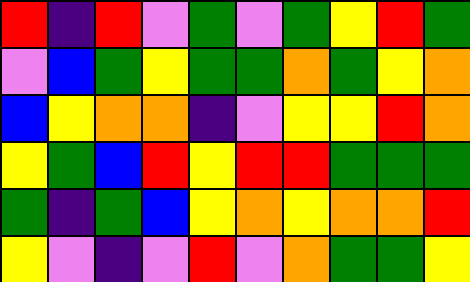[["red", "indigo", "red", "violet", "green", "violet", "green", "yellow", "red", "green"], ["violet", "blue", "green", "yellow", "green", "green", "orange", "green", "yellow", "orange"], ["blue", "yellow", "orange", "orange", "indigo", "violet", "yellow", "yellow", "red", "orange"], ["yellow", "green", "blue", "red", "yellow", "red", "red", "green", "green", "green"], ["green", "indigo", "green", "blue", "yellow", "orange", "yellow", "orange", "orange", "red"], ["yellow", "violet", "indigo", "violet", "red", "violet", "orange", "green", "green", "yellow"]]